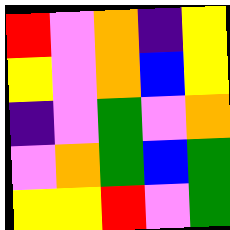[["red", "violet", "orange", "indigo", "yellow"], ["yellow", "violet", "orange", "blue", "yellow"], ["indigo", "violet", "green", "violet", "orange"], ["violet", "orange", "green", "blue", "green"], ["yellow", "yellow", "red", "violet", "green"]]